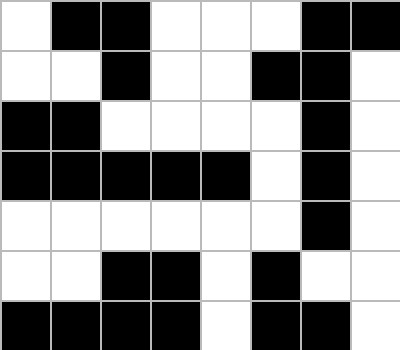[["white", "black", "black", "white", "white", "white", "black", "black"], ["white", "white", "black", "white", "white", "black", "black", "white"], ["black", "black", "white", "white", "white", "white", "black", "white"], ["black", "black", "black", "black", "black", "white", "black", "white"], ["white", "white", "white", "white", "white", "white", "black", "white"], ["white", "white", "black", "black", "white", "black", "white", "white"], ["black", "black", "black", "black", "white", "black", "black", "white"]]